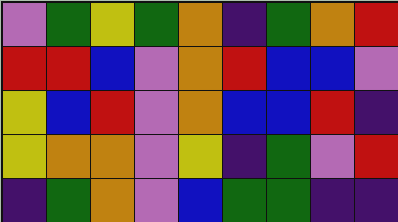[["violet", "green", "yellow", "green", "orange", "indigo", "green", "orange", "red"], ["red", "red", "blue", "violet", "orange", "red", "blue", "blue", "violet"], ["yellow", "blue", "red", "violet", "orange", "blue", "blue", "red", "indigo"], ["yellow", "orange", "orange", "violet", "yellow", "indigo", "green", "violet", "red"], ["indigo", "green", "orange", "violet", "blue", "green", "green", "indigo", "indigo"]]